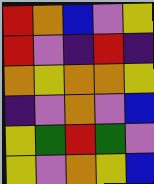[["red", "orange", "blue", "violet", "yellow"], ["red", "violet", "indigo", "red", "indigo"], ["orange", "yellow", "orange", "orange", "yellow"], ["indigo", "violet", "orange", "violet", "blue"], ["yellow", "green", "red", "green", "violet"], ["yellow", "violet", "orange", "yellow", "blue"]]